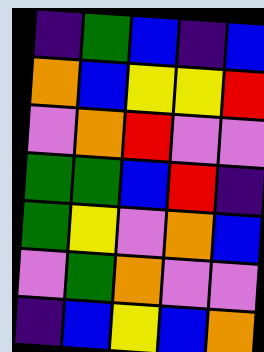[["indigo", "green", "blue", "indigo", "blue"], ["orange", "blue", "yellow", "yellow", "red"], ["violet", "orange", "red", "violet", "violet"], ["green", "green", "blue", "red", "indigo"], ["green", "yellow", "violet", "orange", "blue"], ["violet", "green", "orange", "violet", "violet"], ["indigo", "blue", "yellow", "blue", "orange"]]